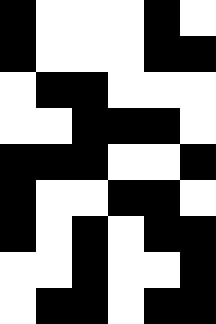[["black", "white", "white", "white", "black", "white"], ["black", "white", "white", "white", "black", "black"], ["white", "black", "black", "white", "white", "white"], ["white", "white", "black", "black", "black", "white"], ["black", "black", "black", "white", "white", "black"], ["black", "white", "white", "black", "black", "white"], ["black", "white", "black", "white", "black", "black"], ["white", "white", "black", "white", "white", "black"], ["white", "black", "black", "white", "black", "black"]]